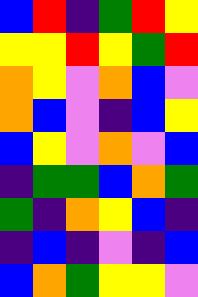[["blue", "red", "indigo", "green", "red", "yellow"], ["yellow", "yellow", "red", "yellow", "green", "red"], ["orange", "yellow", "violet", "orange", "blue", "violet"], ["orange", "blue", "violet", "indigo", "blue", "yellow"], ["blue", "yellow", "violet", "orange", "violet", "blue"], ["indigo", "green", "green", "blue", "orange", "green"], ["green", "indigo", "orange", "yellow", "blue", "indigo"], ["indigo", "blue", "indigo", "violet", "indigo", "blue"], ["blue", "orange", "green", "yellow", "yellow", "violet"]]